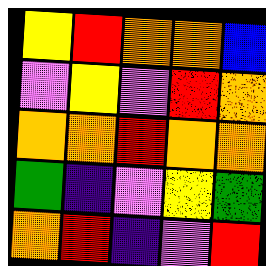[["yellow", "red", "orange", "orange", "blue"], ["violet", "yellow", "violet", "red", "orange"], ["orange", "orange", "red", "orange", "orange"], ["green", "indigo", "violet", "yellow", "green"], ["orange", "red", "indigo", "violet", "red"]]